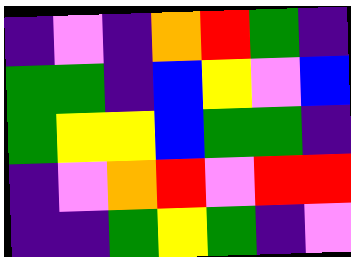[["indigo", "violet", "indigo", "orange", "red", "green", "indigo"], ["green", "green", "indigo", "blue", "yellow", "violet", "blue"], ["green", "yellow", "yellow", "blue", "green", "green", "indigo"], ["indigo", "violet", "orange", "red", "violet", "red", "red"], ["indigo", "indigo", "green", "yellow", "green", "indigo", "violet"]]